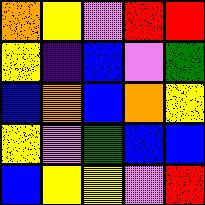[["orange", "yellow", "violet", "red", "red"], ["yellow", "indigo", "blue", "violet", "green"], ["blue", "orange", "blue", "orange", "yellow"], ["yellow", "violet", "green", "blue", "blue"], ["blue", "yellow", "yellow", "violet", "red"]]